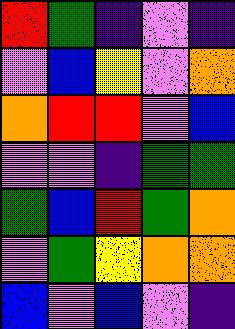[["red", "green", "indigo", "violet", "indigo"], ["violet", "blue", "yellow", "violet", "orange"], ["orange", "red", "red", "violet", "blue"], ["violet", "violet", "indigo", "green", "green"], ["green", "blue", "red", "green", "orange"], ["violet", "green", "yellow", "orange", "orange"], ["blue", "violet", "blue", "violet", "indigo"]]